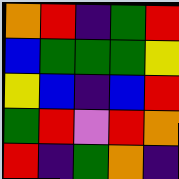[["orange", "red", "indigo", "green", "red"], ["blue", "green", "green", "green", "yellow"], ["yellow", "blue", "indigo", "blue", "red"], ["green", "red", "violet", "red", "orange"], ["red", "indigo", "green", "orange", "indigo"]]